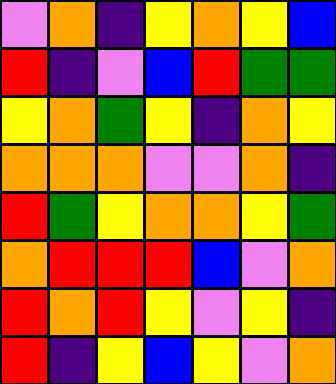[["violet", "orange", "indigo", "yellow", "orange", "yellow", "blue"], ["red", "indigo", "violet", "blue", "red", "green", "green"], ["yellow", "orange", "green", "yellow", "indigo", "orange", "yellow"], ["orange", "orange", "orange", "violet", "violet", "orange", "indigo"], ["red", "green", "yellow", "orange", "orange", "yellow", "green"], ["orange", "red", "red", "red", "blue", "violet", "orange"], ["red", "orange", "red", "yellow", "violet", "yellow", "indigo"], ["red", "indigo", "yellow", "blue", "yellow", "violet", "orange"]]